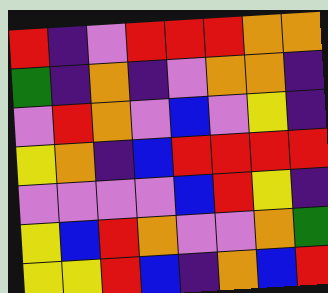[["red", "indigo", "violet", "red", "red", "red", "orange", "orange"], ["green", "indigo", "orange", "indigo", "violet", "orange", "orange", "indigo"], ["violet", "red", "orange", "violet", "blue", "violet", "yellow", "indigo"], ["yellow", "orange", "indigo", "blue", "red", "red", "red", "red"], ["violet", "violet", "violet", "violet", "blue", "red", "yellow", "indigo"], ["yellow", "blue", "red", "orange", "violet", "violet", "orange", "green"], ["yellow", "yellow", "red", "blue", "indigo", "orange", "blue", "red"]]